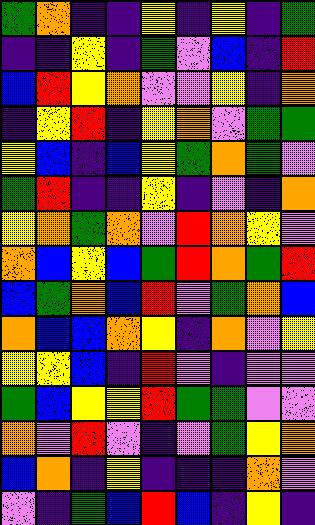[["green", "orange", "indigo", "indigo", "yellow", "indigo", "yellow", "indigo", "green"], ["indigo", "indigo", "yellow", "indigo", "green", "violet", "blue", "indigo", "red"], ["blue", "red", "yellow", "orange", "violet", "violet", "yellow", "indigo", "orange"], ["indigo", "yellow", "red", "indigo", "yellow", "orange", "violet", "green", "green"], ["yellow", "blue", "indigo", "blue", "yellow", "green", "orange", "green", "violet"], ["green", "red", "indigo", "indigo", "yellow", "indigo", "violet", "indigo", "orange"], ["yellow", "orange", "green", "orange", "violet", "red", "orange", "yellow", "violet"], ["orange", "blue", "yellow", "blue", "green", "red", "orange", "green", "red"], ["blue", "green", "orange", "blue", "red", "violet", "green", "orange", "blue"], ["orange", "blue", "blue", "orange", "yellow", "indigo", "orange", "violet", "yellow"], ["yellow", "yellow", "blue", "indigo", "red", "violet", "indigo", "violet", "violet"], ["green", "blue", "yellow", "yellow", "red", "green", "green", "violet", "violet"], ["orange", "violet", "red", "violet", "indigo", "violet", "green", "yellow", "orange"], ["blue", "orange", "indigo", "yellow", "indigo", "indigo", "indigo", "orange", "violet"], ["violet", "indigo", "green", "blue", "red", "blue", "indigo", "yellow", "indigo"]]